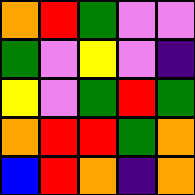[["orange", "red", "green", "violet", "violet"], ["green", "violet", "yellow", "violet", "indigo"], ["yellow", "violet", "green", "red", "green"], ["orange", "red", "red", "green", "orange"], ["blue", "red", "orange", "indigo", "orange"]]